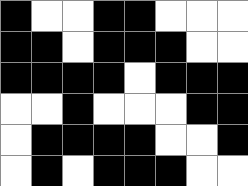[["black", "white", "white", "black", "black", "white", "white", "white"], ["black", "black", "white", "black", "black", "black", "white", "white"], ["black", "black", "black", "black", "white", "black", "black", "black"], ["white", "white", "black", "white", "white", "white", "black", "black"], ["white", "black", "black", "black", "black", "white", "white", "black"], ["white", "black", "white", "black", "black", "black", "white", "white"]]